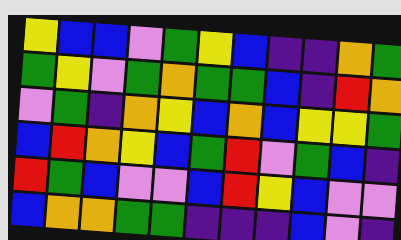[["yellow", "blue", "blue", "violet", "green", "yellow", "blue", "indigo", "indigo", "orange", "green"], ["green", "yellow", "violet", "green", "orange", "green", "green", "blue", "indigo", "red", "orange"], ["violet", "green", "indigo", "orange", "yellow", "blue", "orange", "blue", "yellow", "yellow", "green"], ["blue", "red", "orange", "yellow", "blue", "green", "red", "violet", "green", "blue", "indigo"], ["red", "green", "blue", "violet", "violet", "blue", "red", "yellow", "blue", "violet", "violet"], ["blue", "orange", "orange", "green", "green", "indigo", "indigo", "indigo", "blue", "violet", "indigo"]]